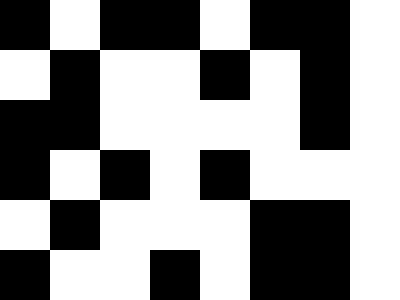[["black", "white", "black", "black", "white", "black", "black", "white"], ["white", "black", "white", "white", "black", "white", "black", "white"], ["black", "black", "white", "white", "white", "white", "black", "white"], ["black", "white", "black", "white", "black", "white", "white", "white"], ["white", "black", "white", "white", "white", "black", "black", "white"], ["black", "white", "white", "black", "white", "black", "black", "white"]]